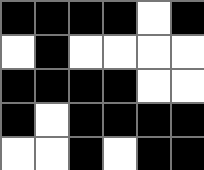[["black", "black", "black", "black", "white", "black"], ["white", "black", "white", "white", "white", "white"], ["black", "black", "black", "black", "white", "white"], ["black", "white", "black", "black", "black", "black"], ["white", "white", "black", "white", "black", "black"]]